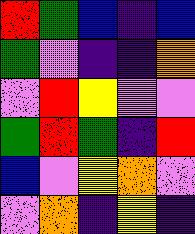[["red", "green", "blue", "indigo", "blue"], ["green", "violet", "indigo", "indigo", "orange"], ["violet", "red", "yellow", "violet", "violet"], ["green", "red", "green", "indigo", "red"], ["blue", "violet", "yellow", "orange", "violet"], ["violet", "orange", "indigo", "yellow", "indigo"]]